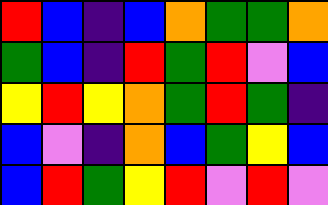[["red", "blue", "indigo", "blue", "orange", "green", "green", "orange"], ["green", "blue", "indigo", "red", "green", "red", "violet", "blue"], ["yellow", "red", "yellow", "orange", "green", "red", "green", "indigo"], ["blue", "violet", "indigo", "orange", "blue", "green", "yellow", "blue"], ["blue", "red", "green", "yellow", "red", "violet", "red", "violet"]]